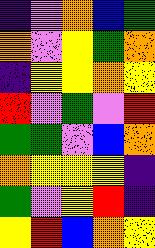[["indigo", "violet", "orange", "blue", "green"], ["orange", "violet", "yellow", "green", "orange"], ["indigo", "yellow", "yellow", "orange", "yellow"], ["red", "violet", "green", "violet", "red"], ["green", "green", "violet", "blue", "orange"], ["orange", "yellow", "yellow", "yellow", "indigo"], ["green", "violet", "yellow", "red", "indigo"], ["yellow", "red", "blue", "orange", "yellow"]]